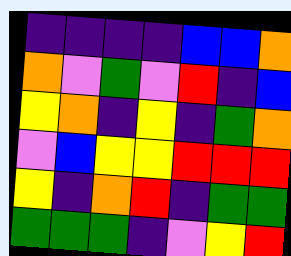[["indigo", "indigo", "indigo", "indigo", "blue", "blue", "orange"], ["orange", "violet", "green", "violet", "red", "indigo", "blue"], ["yellow", "orange", "indigo", "yellow", "indigo", "green", "orange"], ["violet", "blue", "yellow", "yellow", "red", "red", "red"], ["yellow", "indigo", "orange", "red", "indigo", "green", "green"], ["green", "green", "green", "indigo", "violet", "yellow", "red"]]